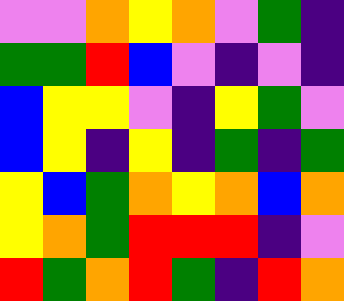[["violet", "violet", "orange", "yellow", "orange", "violet", "green", "indigo"], ["green", "green", "red", "blue", "violet", "indigo", "violet", "indigo"], ["blue", "yellow", "yellow", "violet", "indigo", "yellow", "green", "violet"], ["blue", "yellow", "indigo", "yellow", "indigo", "green", "indigo", "green"], ["yellow", "blue", "green", "orange", "yellow", "orange", "blue", "orange"], ["yellow", "orange", "green", "red", "red", "red", "indigo", "violet"], ["red", "green", "orange", "red", "green", "indigo", "red", "orange"]]